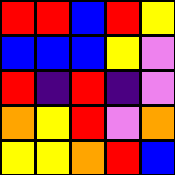[["red", "red", "blue", "red", "yellow"], ["blue", "blue", "blue", "yellow", "violet"], ["red", "indigo", "red", "indigo", "violet"], ["orange", "yellow", "red", "violet", "orange"], ["yellow", "yellow", "orange", "red", "blue"]]